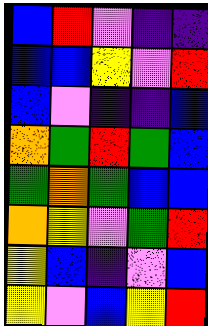[["blue", "red", "violet", "indigo", "indigo"], ["blue", "blue", "yellow", "violet", "red"], ["blue", "violet", "indigo", "indigo", "blue"], ["orange", "green", "red", "green", "blue"], ["green", "orange", "green", "blue", "blue"], ["orange", "yellow", "violet", "green", "red"], ["yellow", "blue", "indigo", "violet", "blue"], ["yellow", "violet", "blue", "yellow", "red"]]